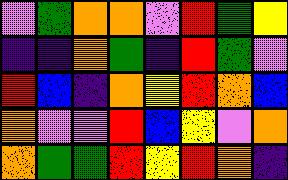[["violet", "green", "orange", "orange", "violet", "red", "green", "yellow"], ["indigo", "indigo", "orange", "green", "indigo", "red", "green", "violet"], ["red", "blue", "indigo", "orange", "yellow", "red", "orange", "blue"], ["orange", "violet", "violet", "red", "blue", "yellow", "violet", "orange"], ["orange", "green", "green", "red", "yellow", "red", "orange", "indigo"]]